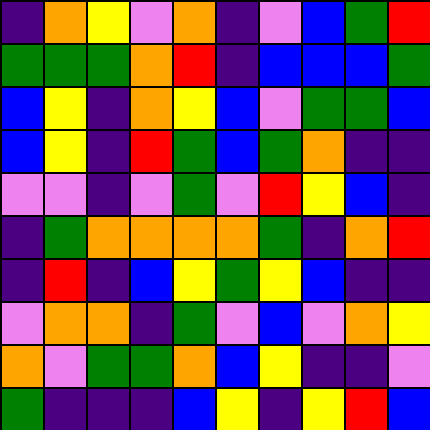[["indigo", "orange", "yellow", "violet", "orange", "indigo", "violet", "blue", "green", "red"], ["green", "green", "green", "orange", "red", "indigo", "blue", "blue", "blue", "green"], ["blue", "yellow", "indigo", "orange", "yellow", "blue", "violet", "green", "green", "blue"], ["blue", "yellow", "indigo", "red", "green", "blue", "green", "orange", "indigo", "indigo"], ["violet", "violet", "indigo", "violet", "green", "violet", "red", "yellow", "blue", "indigo"], ["indigo", "green", "orange", "orange", "orange", "orange", "green", "indigo", "orange", "red"], ["indigo", "red", "indigo", "blue", "yellow", "green", "yellow", "blue", "indigo", "indigo"], ["violet", "orange", "orange", "indigo", "green", "violet", "blue", "violet", "orange", "yellow"], ["orange", "violet", "green", "green", "orange", "blue", "yellow", "indigo", "indigo", "violet"], ["green", "indigo", "indigo", "indigo", "blue", "yellow", "indigo", "yellow", "red", "blue"]]